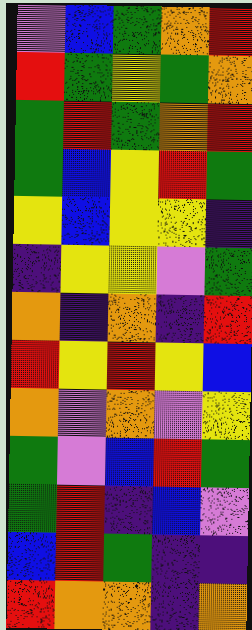[["violet", "blue", "green", "orange", "red"], ["red", "green", "yellow", "green", "orange"], ["green", "red", "green", "orange", "red"], ["green", "blue", "yellow", "red", "green"], ["yellow", "blue", "yellow", "yellow", "indigo"], ["indigo", "yellow", "yellow", "violet", "green"], ["orange", "indigo", "orange", "indigo", "red"], ["red", "yellow", "red", "yellow", "blue"], ["orange", "violet", "orange", "violet", "yellow"], ["green", "violet", "blue", "red", "green"], ["green", "red", "indigo", "blue", "violet"], ["blue", "red", "green", "indigo", "indigo"], ["red", "orange", "orange", "indigo", "orange"]]